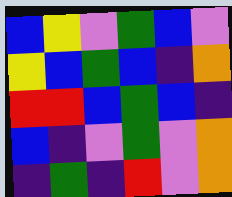[["blue", "yellow", "violet", "green", "blue", "violet"], ["yellow", "blue", "green", "blue", "indigo", "orange"], ["red", "red", "blue", "green", "blue", "indigo"], ["blue", "indigo", "violet", "green", "violet", "orange"], ["indigo", "green", "indigo", "red", "violet", "orange"]]